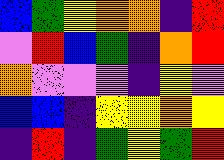[["blue", "green", "yellow", "orange", "orange", "indigo", "red"], ["violet", "red", "blue", "green", "indigo", "orange", "red"], ["orange", "violet", "violet", "violet", "indigo", "yellow", "violet"], ["blue", "blue", "indigo", "yellow", "yellow", "orange", "yellow"], ["indigo", "red", "indigo", "green", "yellow", "green", "red"]]